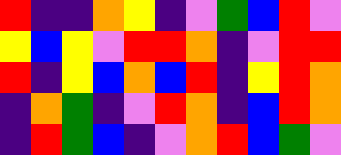[["red", "indigo", "indigo", "orange", "yellow", "indigo", "violet", "green", "blue", "red", "violet"], ["yellow", "blue", "yellow", "violet", "red", "red", "orange", "indigo", "violet", "red", "red"], ["red", "indigo", "yellow", "blue", "orange", "blue", "red", "indigo", "yellow", "red", "orange"], ["indigo", "orange", "green", "indigo", "violet", "red", "orange", "indigo", "blue", "red", "orange"], ["indigo", "red", "green", "blue", "indigo", "violet", "orange", "red", "blue", "green", "violet"]]